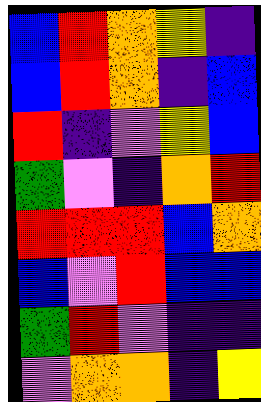[["blue", "red", "orange", "yellow", "indigo"], ["blue", "red", "orange", "indigo", "blue"], ["red", "indigo", "violet", "yellow", "blue"], ["green", "violet", "indigo", "orange", "red"], ["red", "red", "red", "blue", "orange"], ["blue", "violet", "red", "blue", "blue"], ["green", "red", "violet", "indigo", "indigo"], ["violet", "orange", "orange", "indigo", "yellow"]]